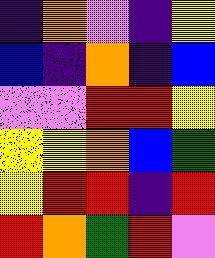[["indigo", "orange", "violet", "indigo", "yellow"], ["blue", "indigo", "orange", "indigo", "blue"], ["violet", "violet", "red", "red", "yellow"], ["yellow", "yellow", "orange", "blue", "green"], ["yellow", "red", "red", "indigo", "red"], ["red", "orange", "green", "red", "violet"]]